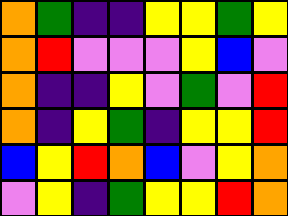[["orange", "green", "indigo", "indigo", "yellow", "yellow", "green", "yellow"], ["orange", "red", "violet", "violet", "violet", "yellow", "blue", "violet"], ["orange", "indigo", "indigo", "yellow", "violet", "green", "violet", "red"], ["orange", "indigo", "yellow", "green", "indigo", "yellow", "yellow", "red"], ["blue", "yellow", "red", "orange", "blue", "violet", "yellow", "orange"], ["violet", "yellow", "indigo", "green", "yellow", "yellow", "red", "orange"]]